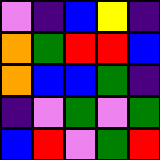[["violet", "indigo", "blue", "yellow", "indigo"], ["orange", "green", "red", "red", "blue"], ["orange", "blue", "blue", "green", "indigo"], ["indigo", "violet", "green", "violet", "green"], ["blue", "red", "violet", "green", "red"]]